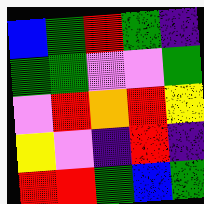[["blue", "green", "red", "green", "indigo"], ["green", "green", "violet", "violet", "green"], ["violet", "red", "orange", "red", "yellow"], ["yellow", "violet", "indigo", "red", "indigo"], ["red", "red", "green", "blue", "green"]]